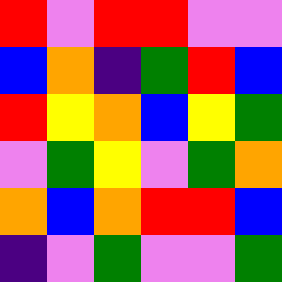[["red", "violet", "red", "red", "violet", "violet"], ["blue", "orange", "indigo", "green", "red", "blue"], ["red", "yellow", "orange", "blue", "yellow", "green"], ["violet", "green", "yellow", "violet", "green", "orange"], ["orange", "blue", "orange", "red", "red", "blue"], ["indigo", "violet", "green", "violet", "violet", "green"]]